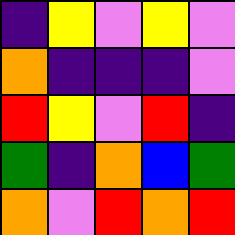[["indigo", "yellow", "violet", "yellow", "violet"], ["orange", "indigo", "indigo", "indigo", "violet"], ["red", "yellow", "violet", "red", "indigo"], ["green", "indigo", "orange", "blue", "green"], ["orange", "violet", "red", "orange", "red"]]